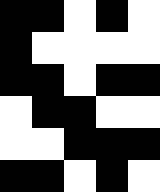[["black", "black", "white", "black", "white"], ["black", "white", "white", "white", "white"], ["black", "black", "white", "black", "black"], ["white", "black", "black", "white", "white"], ["white", "white", "black", "black", "black"], ["black", "black", "white", "black", "white"]]